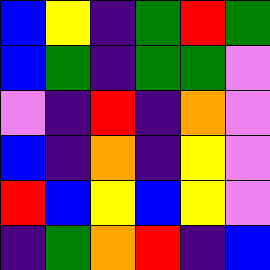[["blue", "yellow", "indigo", "green", "red", "green"], ["blue", "green", "indigo", "green", "green", "violet"], ["violet", "indigo", "red", "indigo", "orange", "violet"], ["blue", "indigo", "orange", "indigo", "yellow", "violet"], ["red", "blue", "yellow", "blue", "yellow", "violet"], ["indigo", "green", "orange", "red", "indigo", "blue"]]